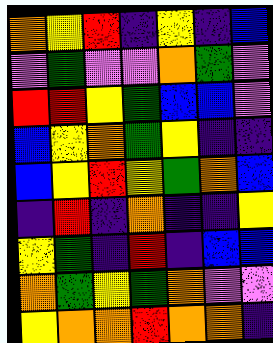[["orange", "yellow", "red", "indigo", "yellow", "indigo", "blue"], ["violet", "green", "violet", "violet", "orange", "green", "violet"], ["red", "red", "yellow", "green", "blue", "blue", "violet"], ["blue", "yellow", "orange", "green", "yellow", "indigo", "indigo"], ["blue", "yellow", "red", "yellow", "green", "orange", "blue"], ["indigo", "red", "indigo", "orange", "indigo", "indigo", "yellow"], ["yellow", "green", "indigo", "red", "indigo", "blue", "blue"], ["orange", "green", "yellow", "green", "orange", "violet", "violet"], ["yellow", "orange", "orange", "red", "orange", "orange", "indigo"]]